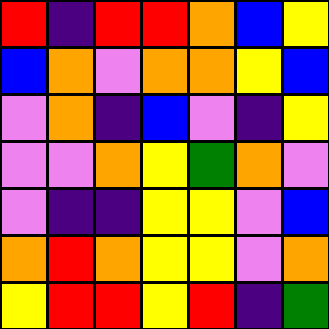[["red", "indigo", "red", "red", "orange", "blue", "yellow"], ["blue", "orange", "violet", "orange", "orange", "yellow", "blue"], ["violet", "orange", "indigo", "blue", "violet", "indigo", "yellow"], ["violet", "violet", "orange", "yellow", "green", "orange", "violet"], ["violet", "indigo", "indigo", "yellow", "yellow", "violet", "blue"], ["orange", "red", "orange", "yellow", "yellow", "violet", "orange"], ["yellow", "red", "red", "yellow", "red", "indigo", "green"]]